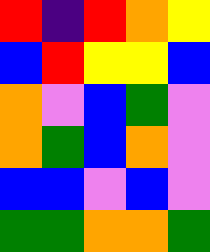[["red", "indigo", "red", "orange", "yellow"], ["blue", "red", "yellow", "yellow", "blue"], ["orange", "violet", "blue", "green", "violet"], ["orange", "green", "blue", "orange", "violet"], ["blue", "blue", "violet", "blue", "violet"], ["green", "green", "orange", "orange", "green"]]